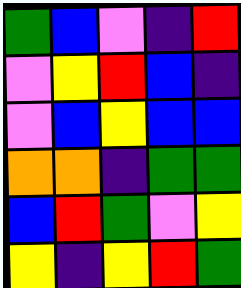[["green", "blue", "violet", "indigo", "red"], ["violet", "yellow", "red", "blue", "indigo"], ["violet", "blue", "yellow", "blue", "blue"], ["orange", "orange", "indigo", "green", "green"], ["blue", "red", "green", "violet", "yellow"], ["yellow", "indigo", "yellow", "red", "green"]]